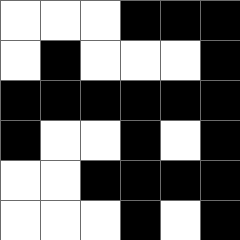[["white", "white", "white", "black", "black", "black"], ["white", "black", "white", "white", "white", "black"], ["black", "black", "black", "black", "black", "black"], ["black", "white", "white", "black", "white", "black"], ["white", "white", "black", "black", "black", "black"], ["white", "white", "white", "black", "white", "black"]]